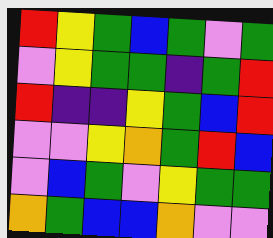[["red", "yellow", "green", "blue", "green", "violet", "green"], ["violet", "yellow", "green", "green", "indigo", "green", "red"], ["red", "indigo", "indigo", "yellow", "green", "blue", "red"], ["violet", "violet", "yellow", "orange", "green", "red", "blue"], ["violet", "blue", "green", "violet", "yellow", "green", "green"], ["orange", "green", "blue", "blue", "orange", "violet", "violet"]]